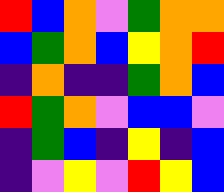[["red", "blue", "orange", "violet", "green", "orange", "orange"], ["blue", "green", "orange", "blue", "yellow", "orange", "red"], ["indigo", "orange", "indigo", "indigo", "green", "orange", "blue"], ["red", "green", "orange", "violet", "blue", "blue", "violet"], ["indigo", "green", "blue", "indigo", "yellow", "indigo", "blue"], ["indigo", "violet", "yellow", "violet", "red", "yellow", "blue"]]